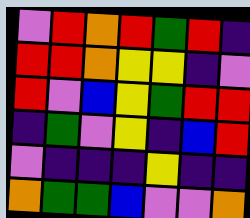[["violet", "red", "orange", "red", "green", "red", "indigo"], ["red", "red", "orange", "yellow", "yellow", "indigo", "violet"], ["red", "violet", "blue", "yellow", "green", "red", "red"], ["indigo", "green", "violet", "yellow", "indigo", "blue", "red"], ["violet", "indigo", "indigo", "indigo", "yellow", "indigo", "indigo"], ["orange", "green", "green", "blue", "violet", "violet", "orange"]]